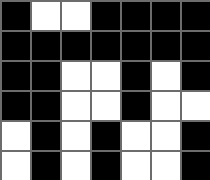[["black", "white", "white", "black", "black", "black", "black"], ["black", "black", "black", "black", "black", "black", "black"], ["black", "black", "white", "white", "black", "white", "black"], ["black", "black", "white", "white", "black", "white", "white"], ["white", "black", "white", "black", "white", "white", "black"], ["white", "black", "white", "black", "white", "white", "black"]]